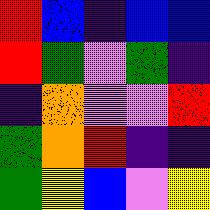[["red", "blue", "indigo", "blue", "blue"], ["red", "green", "violet", "green", "indigo"], ["indigo", "orange", "violet", "violet", "red"], ["green", "orange", "red", "indigo", "indigo"], ["green", "yellow", "blue", "violet", "yellow"]]